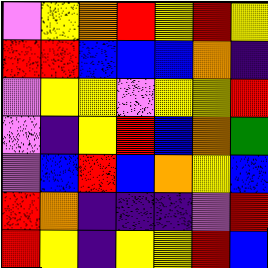[["violet", "yellow", "orange", "red", "yellow", "red", "yellow"], ["red", "red", "blue", "blue", "blue", "orange", "indigo"], ["violet", "yellow", "yellow", "violet", "yellow", "yellow", "red"], ["violet", "indigo", "yellow", "red", "blue", "orange", "green"], ["violet", "blue", "red", "blue", "orange", "yellow", "blue"], ["red", "orange", "indigo", "indigo", "indigo", "violet", "red"], ["red", "yellow", "indigo", "yellow", "yellow", "red", "blue"]]